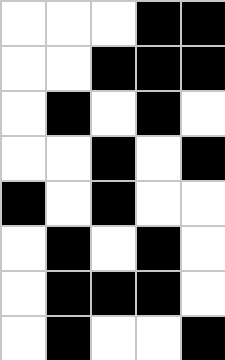[["white", "white", "white", "black", "black"], ["white", "white", "black", "black", "black"], ["white", "black", "white", "black", "white"], ["white", "white", "black", "white", "black"], ["black", "white", "black", "white", "white"], ["white", "black", "white", "black", "white"], ["white", "black", "black", "black", "white"], ["white", "black", "white", "white", "black"]]